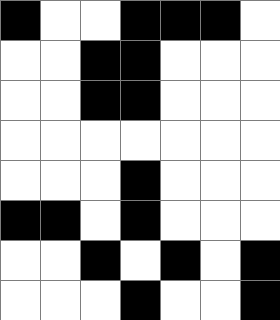[["black", "white", "white", "black", "black", "black", "white"], ["white", "white", "black", "black", "white", "white", "white"], ["white", "white", "black", "black", "white", "white", "white"], ["white", "white", "white", "white", "white", "white", "white"], ["white", "white", "white", "black", "white", "white", "white"], ["black", "black", "white", "black", "white", "white", "white"], ["white", "white", "black", "white", "black", "white", "black"], ["white", "white", "white", "black", "white", "white", "black"]]